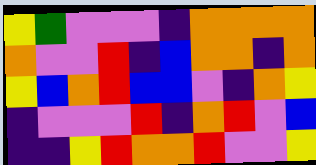[["yellow", "green", "violet", "violet", "violet", "indigo", "orange", "orange", "orange", "orange"], ["orange", "violet", "violet", "red", "indigo", "blue", "orange", "orange", "indigo", "orange"], ["yellow", "blue", "orange", "red", "blue", "blue", "violet", "indigo", "orange", "yellow"], ["indigo", "violet", "violet", "violet", "red", "indigo", "orange", "red", "violet", "blue"], ["indigo", "indigo", "yellow", "red", "orange", "orange", "red", "violet", "violet", "yellow"]]